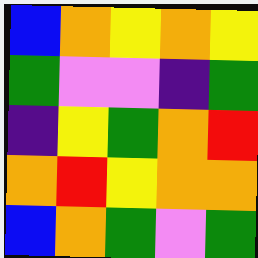[["blue", "orange", "yellow", "orange", "yellow"], ["green", "violet", "violet", "indigo", "green"], ["indigo", "yellow", "green", "orange", "red"], ["orange", "red", "yellow", "orange", "orange"], ["blue", "orange", "green", "violet", "green"]]